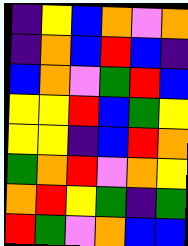[["indigo", "yellow", "blue", "orange", "violet", "orange"], ["indigo", "orange", "blue", "red", "blue", "indigo"], ["blue", "orange", "violet", "green", "red", "blue"], ["yellow", "yellow", "red", "blue", "green", "yellow"], ["yellow", "yellow", "indigo", "blue", "red", "orange"], ["green", "orange", "red", "violet", "orange", "yellow"], ["orange", "red", "yellow", "green", "indigo", "green"], ["red", "green", "violet", "orange", "blue", "blue"]]